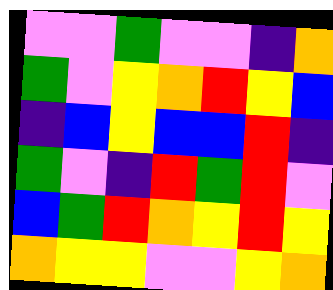[["violet", "violet", "green", "violet", "violet", "indigo", "orange"], ["green", "violet", "yellow", "orange", "red", "yellow", "blue"], ["indigo", "blue", "yellow", "blue", "blue", "red", "indigo"], ["green", "violet", "indigo", "red", "green", "red", "violet"], ["blue", "green", "red", "orange", "yellow", "red", "yellow"], ["orange", "yellow", "yellow", "violet", "violet", "yellow", "orange"]]